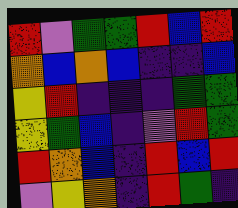[["red", "violet", "green", "green", "red", "blue", "red"], ["orange", "blue", "orange", "blue", "indigo", "indigo", "blue"], ["yellow", "red", "indigo", "indigo", "indigo", "green", "green"], ["yellow", "green", "blue", "indigo", "violet", "red", "green"], ["red", "orange", "blue", "indigo", "red", "blue", "red"], ["violet", "yellow", "orange", "indigo", "red", "green", "indigo"]]